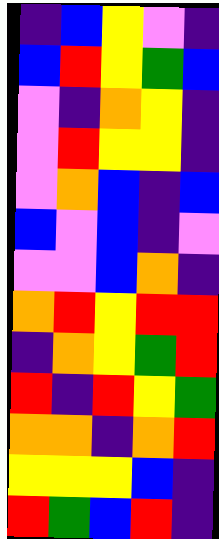[["indigo", "blue", "yellow", "violet", "indigo"], ["blue", "red", "yellow", "green", "blue"], ["violet", "indigo", "orange", "yellow", "indigo"], ["violet", "red", "yellow", "yellow", "indigo"], ["violet", "orange", "blue", "indigo", "blue"], ["blue", "violet", "blue", "indigo", "violet"], ["violet", "violet", "blue", "orange", "indigo"], ["orange", "red", "yellow", "red", "red"], ["indigo", "orange", "yellow", "green", "red"], ["red", "indigo", "red", "yellow", "green"], ["orange", "orange", "indigo", "orange", "red"], ["yellow", "yellow", "yellow", "blue", "indigo"], ["red", "green", "blue", "red", "indigo"]]